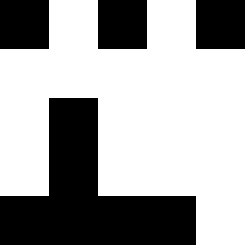[["black", "white", "black", "white", "black"], ["white", "white", "white", "white", "white"], ["white", "black", "white", "white", "white"], ["white", "black", "white", "white", "white"], ["black", "black", "black", "black", "white"]]